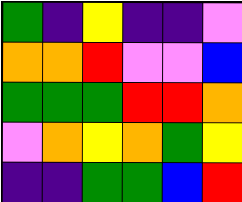[["green", "indigo", "yellow", "indigo", "indigo", "violet"], ["orange", "orange", "red", "violet", "violet", "blue"], ["green", "green", "green", "red", "red", "orange"], ["violet", "orange", "yellow", "orange", "green", "yellow"], ["indigo", "indigo", "green", "green", "blue", "red"]]